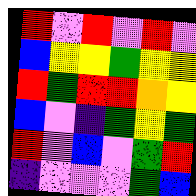[["red", "violet", "red", "violet", "red", "violet"], ["blue", "yellow", "yellow", "green", "yellow", "yellow"], ["red", "green", "red", "red", "orange", "yellow"], ["blue", "violet", "indigo", "green", "yellow", "green"], ["red", "violet", "blue", "violet", "green", "red"], ["indigo", "violet", "violet", "violet", "green", "blue"]]